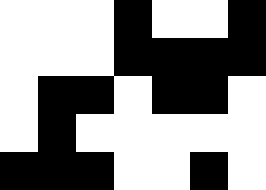[["white", "white", "white", "black", "white", "white", "black"], ["white", "white", "white", "black", "black", "black", "black"], ["white", "black", "black", "white", "black", "black", "white"], ["white", "black", "white", "white", "white", "white", "white"], ["black", "black", "black", "white", "white", "black", "white"]]